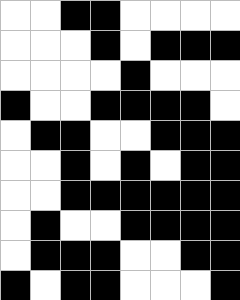[["white", "white", "black", "black", "white", "white", "white", "white"], ["white", "white", "white", "black", "white", "black", "black", "black"], ["white", "white", "white", "white", "black", "white", "white", "white"], ["black", "white", "white", "black", "black", "black", "black", "white"], ["white", "black", "black", "white", "white", "black", "black", "black"], ["white", "white", "black", "white", "black", "white", "black", "black"], ["white", "white", "black", "black", "black", "black", "black", "black"], ["white", "black", "white", "white", "black", "black", "black", "black"], ["white", "black", "black", "black", "white", "white", "black", "black"], ["black", "white", "black", "black", "white", "white", "white", "black"]]